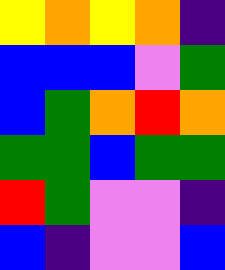[["yellow", "orange", "yellow", "orange", "indigo"], ["blue", "blue", "blue", "violet", "green"], ["blue", "green", "orange", "red", "orange"], ["green", "green", "blue", "green", "green"], ["red", "green", "violet", "violet", "indigo"], ["blue", "indigo", "violet", "violet", "blue"]]